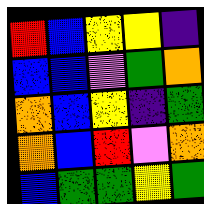[["red", "blue", "yellow", "yellow", "indigo"], ["blue", "blue", "violet", "green", "orange"], ["orange", "blue", "yellow", "indigo", "green"], ["orange", "blue", "red", "violet", "orange"], ["blue", "green", "green", "yellow", "green"]]